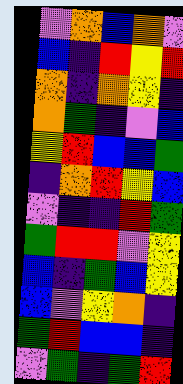[["violet", "orange", "blue", "orange", "violet"], ["blue", "indigo", "red", "yellow", "red"], ["orange", "indigo", "orange", "yellow", "indigo"], ["orange", "green", "indigo", "violet", "blue"], ["yellow", "red", "blue", "blue", "green"], ["indigo", "orange", "red", "yellow", "blue"], ["violet", "indigo", "indigo", "red", "green"], ["green", "red", "red", "violet", "yellow"], ["blue", "indigo", "green", "blue", "yellow"], ["blue", "violet", "yellow", "orange", "indigo"], ["green", "red", "blue", "blue", "indigo"], ["violet", "green", "indigo", "green", "red"]]